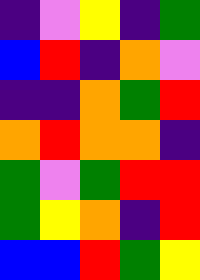[["indigo", "violet", "yellow", "indigo", "green"], ["blue", "red", "indigo", "orange", "violet"], ["indigo", "indigo", "orange", "green", "red"], ["orange", "red", "orange", "orange", "indigo"], ["green", "violet", "green", "red", "red"], ["green", "yellow", "orange", "indigo", "red"], ["blue", "blue", "red", "green", "yellow"]]